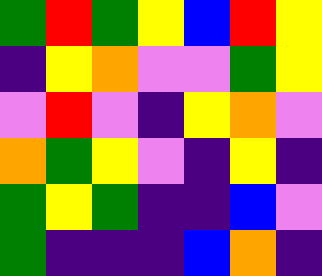[["green", "red", "green", "yellow", "blue", "red", "yellow"], ["indigo", "yellow", "orange", "violet", "violet", "green", "yellow"], ["violet", "red", "violet", "indigo", "yellow", "orange", "violet"], ["orange", "green", "yellow", "violet", "indigo", "yellow", "indigo"], ["green", "yellow", "green", "indigo", "indigo", "blue", "violet"], ["green", "indigo", "indigo", "indigo", "blue", "orange", "indigo"]]